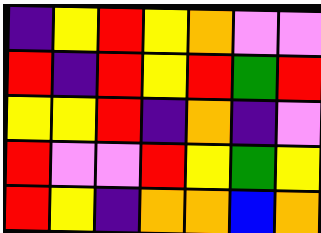[["indigo", "yellow", "red", "yellow", "orange", "violet", "violet"], ["red", "indigo", "red", "yellow", "red", "green", "red"], ["yellow", "yellow", "red", "indigo", "orange", "indigo", "violet"], ["red", "violet", "violet", "red", "yellow", "green", "yellow"], ["red", "yellow", "indigo", "orange", "orange", "blue", "orange"]]